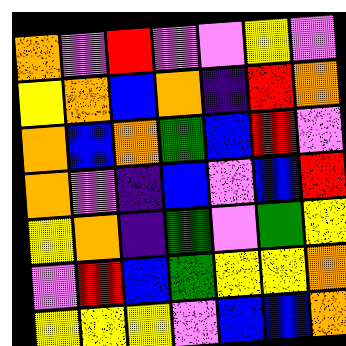[["orange", "violet", "red", "violet", "violet", "yellow", "violet"], ["yellow", "orange", "blue", "orange", "indigo", "red", "orange"], ["orange", "blue", "orange", "green", "blue", "red", "violet"], ["orange", "violet", "indigo", "blue", "violet", "blue", "red"], ["yellow", "orange", "indigo", "green", "violet", "green", "yellow"], ["violet", "red", "blue", "green", "yellow", "yellow", "orange"], ["yellow", "yellow", "yellow", "violet", "blue", "blue", "orange"]]